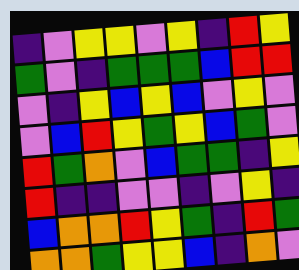[["indigo", "violet", "yellow", "yellow", "violet", "yellow", "indigo", "red", "yellow"], ["green", "violet", "indigo", "green", "green", "green", "blue", "red", "red"], ["violet", "indigo", "yellow", "blue", "yellow", "blue", "violet", "yellow", "violet"], ["violet", "blue", "red", "yellow", "green", "yellow", "blue", "green", "violet"], ["red", "green", "orange", "violet", "blue", "green", "green", "indigo", "yellow"], ["red", "indigo", "indigo", "violet", "violet", "indigo", "violet", "yellow", "indigo"], ["blue", "orange", "orange", "red", "yellow", "green", "indigo", "red", "green"], ["orange", "orange", "green", "yellow", "yellow", "blue", "indigo", "orange", "violet"]]